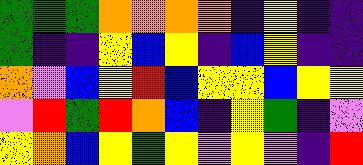[["green", "green", "green", "orange", "orange", "orange", "orange", "indigo", "yellow", "indigo", "indigo"], ["green", "indigo", "indigo", "yellow", "blue", "yellow", "indigo", "blue", "yellow", "indigo", "indigo"], ["orange", "violet", "blue", "yellow", "red", "blue", "yellow", "yellow", "blue", "yellow", "yellow"], ["violet", "red", "green", "red", "orange", "blue", "indigo", "yellow", "green", "indigo", "violet"], ["yellow", "orange", "blue", "yellow", "green", "yellow", "violet", "yellow", "violet", "indigo", "red"]]